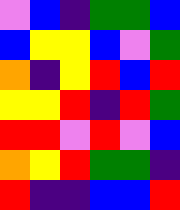[["violet", "blue", "indigo", "green", "green", "blue"], ["blue", "yellow", "yellow", "blue", "violet", "green"], ["orange", "indigo", "yellow", "red", "blue", "red"], ["yellow", "yellow", "red", "indigo", "red", "green"], ["red", "red", "violet", "red", "violet", "blue"], ["orange", "yellow", "red", "green", "green", "indigo"], ["red", "indigo", "indigo", "blue", "blue", "red"]]